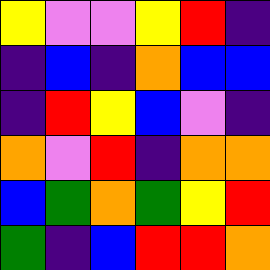[["yellow", "violet", "violet", "yellow", "red", "indigo"], ["indigo", "blue", "indigo", "orange", "blue", "blue"], ["indigo", "red", "yellow", "blue", "violet", "indigo"], ["orange", "violet", "red", "indigo", "orange", "orange"], ["blue", "green", "orange", "green", "yellow", "red"], ["green", "indigo", "blue", "red", "red", "orange"]]